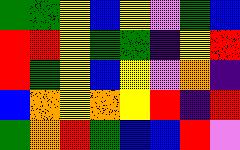[["green", "green", "yellow", "blue", "yellow", "violet", "green", "blue"], ["red", "red", "yellow", "green", "green", "indigo", "yellow", "red"], ["red", "green", "yellow", "blue", "yellow", "violet", "orange", "indigo"], ["blue", "orange", "yellow", "orange", "yellow", "red", "indigo", "red"], ["green", "orange", "red", "green", "blue", "blue", "red", "violet"]]